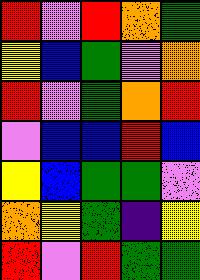[["red", "violet", "red", "orange", "green"], ["yellow", "blue", "green", "violet", "orange"], ["red", "violet", "green", "orange", "red"], ["violet", "blue", "blue", "red", "blue"], ["yellow", "blue", "green", "green", "violet"], ["orange", "yellow", "green", "indigo", "yellow"], ["red", "violet", "red", "green", "green"]]